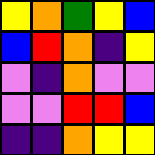[["yellow", "orange", "green", "yellow", "blue"], ["blue", "red", "orange", "indigo", "yellow"], ["violet", "indigo", "orange", "violet", "violet"], ["violet", "violet", "red", "red", "blue"], ["indigo", "indigo", "orange", "yellow", "yellow"]]